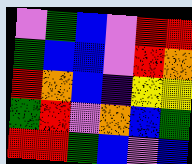[["violet", "green", "blue", "violet", "red", "red"], ["green", "blue", "blue", "violet", "red", "orange"], ["red", "orange", "blue", "indigo", "yellow", "yellow"], ["green", "red", "violet", "orange", "blue", "green"], ["red", "red", "green", "blue", "violet", "blue"]]